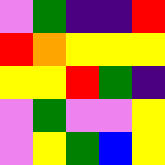[["violet", "green", "indigo", "indigo", "red"], ["red", "orange", "yellow", "yellow", "yellow"], ["yellow", "yellow", "red", "green", "indigo"], ["violet", "green", "violet", "violet", "yellow"], ["violet", "yellow", "green", "blue", "yellow"]]